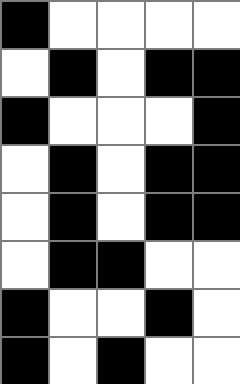[["black", "white", "white", "white", "white"], ["white", "black", "white", "black", "black"], ["black", "white", "white", "white", "black"], ["white", "black", "white", "black", "black"], ["white", "black", "white", "black", "black"], ["white", "black", "black", "white", "white"], ["black", "white", "white", "black", "white"], ["black", "white", "black", "white", "white"]]